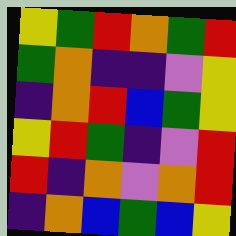[["yellow", "green", "red", "orange", "green", "red"], ["green", "orange", "indigo", "indigo", "violet", "yellow"], ["indigo", "orange", "red", "blue", "green", "yellow"], ["yellow", "red", "green", "indigo", "violet", "red"], ["red", "indigo", "orange", "violet", "orange", "red"], ["indigo", "orange", "blue", "green", "blue", "yellow"]]